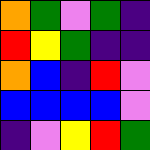[["orange", "green", "violet", "green", "indigo"], ["red", "yellow", "green", "indigo", "indigo"], ["orange", "blue", "indigo", "red", "violet"], ["blue", "blue", "blue", "blue", "violet"], ["indigo", "violet", "yellow", "red", "green"]]